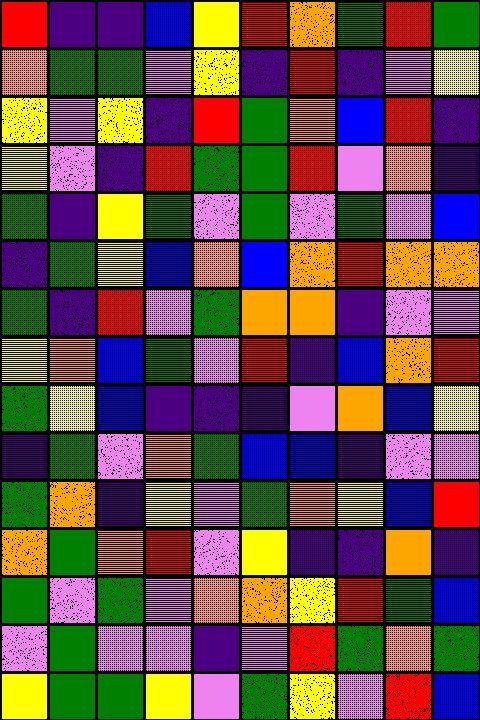[["red", "indigo", "indigo", "blue", "yellow", "red", "orange", "green", "red", "green"], ["orange", "green", "green", "violet", "yellow", "indigo", "red", "indigo", "violet", "yellow"], ["yellow", "violet", "yellow", "indigo", "red", "green", "orange", "blue", "red", "indigo"], ["yellow", "violet", "indigo", "red", "green", "green", "red", "violet", "orange", "indigo"], ["green", "indigo", "yellow", "green", "violet", "green", "violet", "green", "violet", "blue"], ["indigo", "green", "yellow", "blue", "orange", "blue", "orange", "red", "orange", "orange"], ["green", "indigo", "red", "violet", "green", "orange", "orange", "indigo", "violet", "violet"], ["yellow", "orange", "blue", "green", "violet", "red", "indigo", "blue", "orange", "red"], ["green", "yellow", "blue", "indigo", "indigo", "indigo", "violet", "orange", "blue", "yellow"], ["indigo", "green", "violet", "orange", "green", "blue", "blue", "indigo", "violet", "violet"], ["green", "orange", "indigo", "yellow", "violet", "green", "orange", "yellow", "blue", "red"], ["orange", "green", "orange", "red", "violet", "yellow", "indigo", "indigo", "orange", "indigo"], ["green", "violet", "green", "violet", "orange", "orange", "yellow", "red", "green", "blue"], ["violet", "green", "violet", "violet", "indigo", "violet", "red", "green", "orange", "green"], ["yellow", "green", "green", "yellow", "violet", "green", "yellow", "violet", "red", "blue"]]